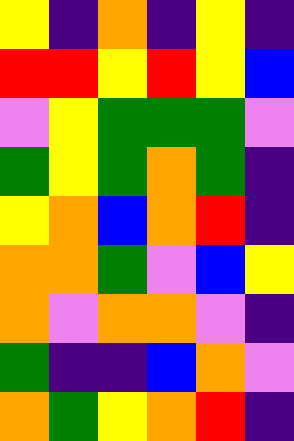[["yellow", "indigo", "orange", "indigo", "yellow", "indigo"], ["red", "red", "yellow", "red", "yellow", "blue"], ["violet", "yellow", "green", "green", "green", "violet"], ["green", "yellow", "green", "orange", "green", "indigo"], ["yellow", "orange", "blue", "orange", "red", "indigo"], ["orange", "orange", "green", "violet", "blue", "yellow"], ["orange", "violet", "orange", "orange", "violet", "indigo"], ["green", "indigo", "indigo", "blue", "orange", "violet"], ["orange", "green", "yellow", "orange", "red", "indigo"]]